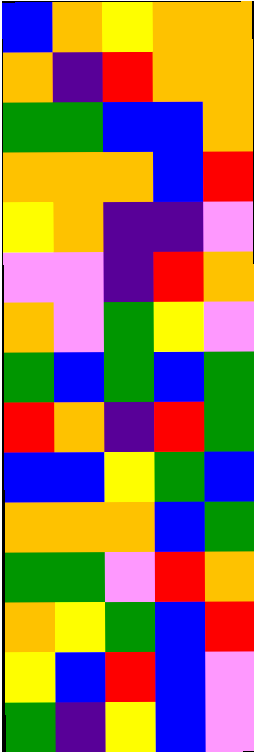[["blue", "orange", "yellow", "orange", "orange"], ["orange", "indigo", "red", "orange", "orange"], ["green", "green", "blue", "blue", "orange"], ["orange", "orange", "orange", "blue", "red"], ["yellow", "orange", "indigo", "indigo", "violet"], ["violet", "violet", "indigo", "red", "orange"], ["orange", "violet", "green", "yellow", "violet"], ["green", "blue", "green", "blue", "green"], ["red", "orange", "indigo", "red", "green"], ["blue", "blue", "yellow", "green", "blue"], ["orange", "orange", "orange", "blue", "green"], ["green", "green", "violet", "red", "orange"], ["orange", "yellow", "green", "blue", "red"], ["yellow", "blue", "red", "blue", "violet"], ["green", "indigo", "yellow", "blue", "violet"]]